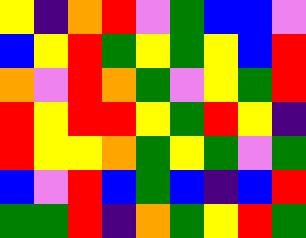[["yellow", "indigo", "orange", "red", "violet", "green", "blue", "blue", "violet"], ["blue", "yellow", "red", "green", "yellow", "green", "yellow", "blue", "red"], ["orange", "violet", "red", "orange", "green", "violet", "yellow", "green", "red"], ["red", "yellow", "red", "red", "yellow", "green", "red", "yellow", "indigo"], ["red", "yellow", "yellow", "orange", "green", "yellow", "green", "violet", "green"], ["blue", "violet", "red", "blue", "green", "blue", "indigo", "blue", "red"], ["green", "green", "red", "indigo", "orange", "green", "yellow", "red", "green"]]